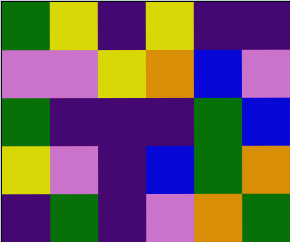[["green", "yellow", "indigo", "yellow", "indigo", "indigo"], ["violet", "violet", "yellow", "orange", "blue", "violet"], ["green", "indigo", "indigo", "indigo", "green", "blue"], ["yellow", "violet", "indigo", "blue", "green", "orange"], ["indigo", "green", "indigo", "violet", "orange", "green"]]